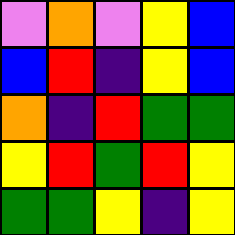[["violet", "orange", "violet", "yellow", "blue"], ["blue", "red", "indigo", "yellow", "blue"], ["orange", "indigo", "red", "green", "green"], ["yellow", "red", "green", "red", "yellow"], ["green", "green", "yellow", "indigo", "yellow"]]